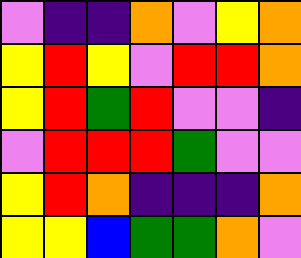[["violet", "indigo", "indigo", "orange", "violet", "yellow", "orange"], ["yellow", "red", "yellow", "violet", "red", "red", "orange"], ["yellow", "red", "green", "red", "violet", "violet", "indigo"], ["violet", "red", "red", "red", "green", "violet", "violet"], ["yellow", "red", "orange", "indigo", "indigo", "indigo", "orange"], ["yellow", "yellow", "blue", "green", "green", "orange", "violet"]]